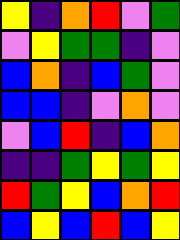[["yellow", "indigo", "orange", "red", "violet", "green"], ["violet", "yellow", "green", "green", "indigo", "violet"], ["blue", "orange", "indigo", "blue", "green", "violet"], ["blue", "blue", "indigo", "violet", "orange", "violet"], ["violet", "blue", "red", "indigo", "blue", "orange"], ["indigo", "indigo", "green", "yellow", "green", "yellow"], ["red", "green", "yellow", "blue", "orange", "red"], ["blue", "yellow", "blue", "red", "blue", "yellow"]]